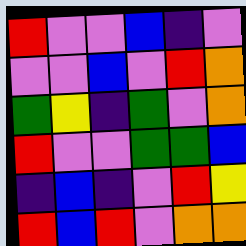[["red", "violet", "violet", "blue", "indigo", "violet"], ["violet", "violet", "blue", "violet", "red", "orange"], ["green", "yellow", "indigo", "green", "violet", "orange"], ["red", "violet", "violet", "green", "green", "blue"], ["indigo", "blue", "indigo", "violet", "red", "yellow"], ["red", "blue", "red", "violet", "orange", "orange"]]